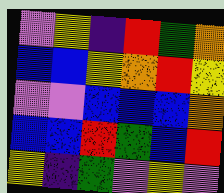[["violet", "yellow", "indigo", "red", "green", "orange"], ["blue", "blue", "yellow", "orange", "red", "yellow"], ["violet", "violet", "blue", "blue", "blue", "orange"], ["blue", "blue", "red", "green", "blue", "red"], ["yellow", "indigo", "green", "violet", "yellow", "violet"]]